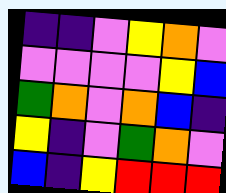[["indigo", "indigo", "violet", "yellow", "orange", "violet"], ["violet", "violet", "violet", "violet", "yellow", "blue"], ["green", "orange", "violet", "orange", "blue", "indigo"], ["yellow", "indigo", "violet", "green", "orange", "violet"], ["blue", "indigo", "yellow", "red", "red", "red"]]